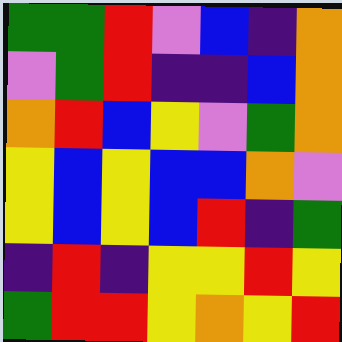[["green", "green", "red", "violet", "blue", "indigo", "orange"], ["violet", "green", "red", "indigo", "indigo", "blue", "orange"], ["orange", "red", "blue", "yellow", "violet", "green", "orange"], ["yellow", "blue", "yellow", "blue", "blue", "orange", "violet"], ["yellow", "blue", "yellow", "blue", "red", "indigo", "green"], ["indigo", "red", "indigo", "yellow", "yellow", "red", "yellow"], ["green", "red", "red", "yellow", "orange", "yellow", "red"]]